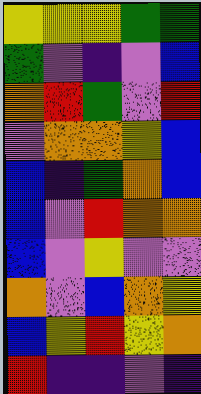[["yellow", "yellow", "yellow", "green", "green"], ["green", "violet", "indigo", "violet", "blue"], ["orange", "red", "green", "violet", "red"], ["violet", "orange", "orange", "yellow", "blue"], ["blue", "indigo", "green", "orange", "blue"], ["blue", "violet", "red", "orange", "orange"], ["blue", "violet", "yellow", "violet", "violet"], ["orange", "violet", "blue", "orange", "yellow"], ["blue", "yellow", "red", "yellow", "orange"], ["red", "indigo", "indigo", "violet", "indigo"]]